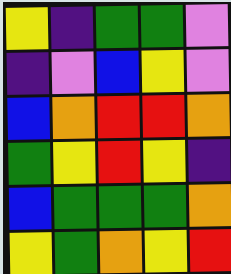[["yellow", "indigo", "green", "green", "violet"], ["indigo", "violet", "blue", "yellow", "violet"], ["blue", "orange", "red", "red", "orange"], ["green", "yellow", "red", "yellow", "indigo"], ["blue", "green", "green", "green", "orange"], ["yellow", "green", "orange", "yellow", "red"]]